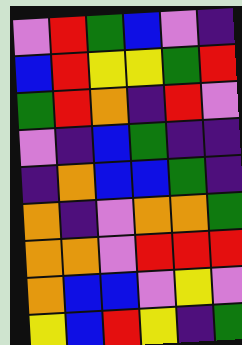[["violet", "red", "green", "blue", "violet", "indigo"], ["blue", "red", "yellow", "yellow", "green", "red"], ["green", "red", "orange", "indigo", "red", "violet"], ["violet", "indigo", "blue", "green", "indigo", "indigo"], ["indigo", "orange", "blue", "blue", "green", "indigo"], ["orange", "indigo", "violet", "orange", "orange", "green"], ["orange", "orange", "violet", "red", "red", "red"], ["orange", "blue", "blue", "violet", "yellow", "violet"], ["yellow", "blue", "red", "yellow", "indigo", "green"]]